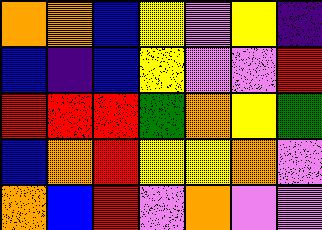[["orange", "orange", "blue", "yellow", "violet", "yellow", "indigo"], ["blue", "indigo", "blue", "yellow", "violet", "violet", "red"], ["red", "red", "red", "green", "orange", "yellow", "green"], ["blue", "orange", "red", "yellow", "yellow", "orange", "violet"], ["orange", "blue", "red", "violet", "orange", "violet", "violet"]]